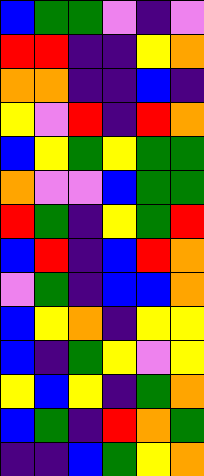[["blue", "green", "green", "violet", "indigo", "violet"], ["red", "red", "indigo", "indigo", "yellow", "orange"], ["orange", "orange", "indigo", "indigo", "blue", "indigo"], ["yellow", "violet", "red", "indigo", "red", "orange"], ["blue", "yellow", "green", "yellow", "green", "green"], ["orange", "violet", "violet", "blue", "green", "green"], ["red", "green", "indigo", "yellow", "green", "red"], ["blue", "red", "indigo", "blue", "red", "orange"], ["violet", "green", "indigo", "blue", "blue", "orange"], ["blue", "yellow", "orange", "indigo", "yellow", "yellow"], ["blue", "indigo", "green", "yellow", "violet", "yellow"], ["yellow", "blue", "yellow", "indigo", "green", "orange"], ["blue", "green", "indigo", "red", "orange", "green"], ["indigo", "indigo", "blue", "green", "yellow", "orange"]]